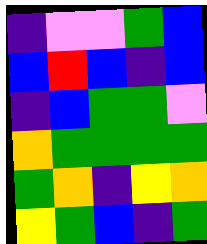[["indigo", "violet", "violet", "green", "blue"], ["blue", "red", "blue", "indigo", "blue"], ["indigo", "blue", "green", "green", "violet"], ["orange", "green", "green", "green", "green"], ["green", "orange", "indigo", "yellow", "orange"], ["yellow", "green", "blue", "indigo", "green"]]